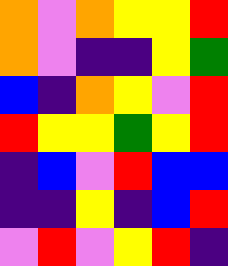[["orange", "violet", "orange", "yellow", "yellow", "red"], ["orange", "violet", "indigo", "indigo", "yellow", "green"], ["blue", "indigo", "orange", "yellow", "violet", "red"], ["red", "yellow", "yellow", "green", "yellow", "red"], ["indigo", "blue", "violet", "red", "blue", "blue"], ["indigo", "indigo", "yellow", "indigo", "blue", "red"], ["violet", "red", "violet", "yellow", "red", "indigo"]]